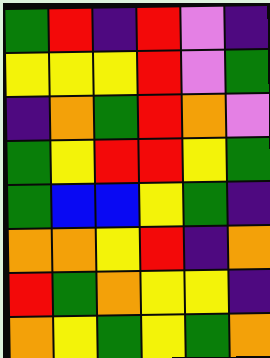[["green", "red", "indigo", "red", "violet", "indigo"], ["yellow", "yellow", "yellow", "red", "violet", "green"], ["indigo", "orange", "green", "red", "orange", "violet"], ["green", "yellow", "red", "red", "yellow", "green"], ["green", "blue", "blue", "yellow", "green", "indigo"], ["orange", "orange", "yellow", "red", "indigo", "orange"], ["red", "green", "orange", "yellow", "yellow", "indigo"], ["orange", "yellow", "green", "yellow", "green", "orange"]]